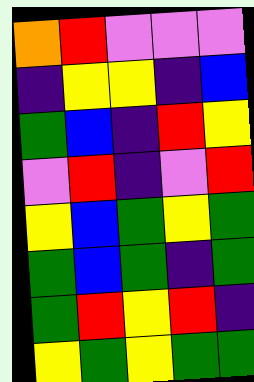[["orange", "red", "violet", "violet", "violet"], ["indigo", "yellow", "yellow", "indigo", "blue"], ["green", "blue", "indigo", "red", "yellow"], ["violet", "red", "indigo", "violet", "red"], ["yellow", "blue", "green", "yellow", "green"], ["green", "blue", "green", "indigo", "green"], ["green", "red", "yellow", "red", "indigo"], ["yellow", "green", "yellow", "green", "green"]]